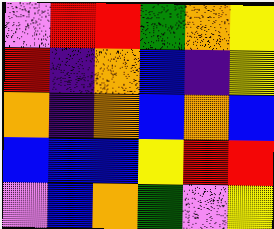[["violet", "red", "red", "green", "orange", "yellow"], ["red", "indigo", "orange", "blue", "indigo", "yellow"], ["orange", "indigo", "orange", "blue", "orange", "blue"], ["blue", "blue", "blue", "yellow", "red", "red"], ["violet", "blue", "orange", "green", "violet", "yellow"]]